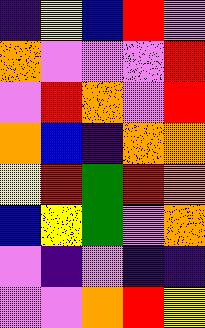[["indigo", "yellow", "blue", "red", "violet"], ["orange", "violet", "violet", "violet", "red"], ["violet", "red", "orange", "violet", "red"], ["orange", "blue", "indigo", "orange", "orange"], ["yellow", "red", "green", "red", "orange"], ["blue", "yellow", "green", "violet", "orange"], ["violet", "indigo", "violet", "indigo", "indigo"], ["violet", "violet", "orange", "red", "yellow"]]